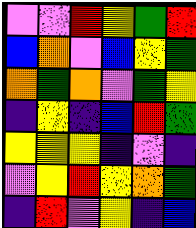[["violet", "violet", "red", "yellow", "green", "red"], ["blue", "orange", "violet", "blue", "yellow", "green"], ["orange", "green", "orange", "violet", "green", "yellow"], ["indigo", "yellow", "indigo", "blue", "red", "green"], ["yellow", "yellow", "yellow", "indigo", "violet", "indigo"], ["violet", "yellow", "red", "yellow", "orange", "green"], ["indigo", "red", "violet", "yellow", "indigo", "blue"]]